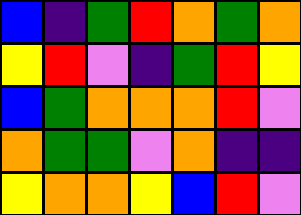[["blue", "indigo", "green", "red", "orange", "green", "orange"], ["yellow", "red", "violet", "indigo", "green", "red", "yellow"], ["blue", "green", "orange", "orange", "orange", "red", "violet"], ["orange", "green", "green", "violet", "orange", "indigo", "indigo"], ["yellow", "orange", "orange", "yellow", "blue", "red", "violet"]]